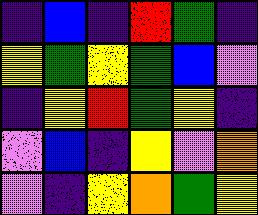[["indigo", "blue", "indigo", "red", "green", "indigo"], ["yellow", "green", "yellow", "green", "blue", "violet"], ["indigo", "yellow", "red", "green", "yellow", "indigo"], ["violet", "blue", "indigo", "yellow", "violet", "orange"], ["violet", "indigo", "yellow", "orange", "green", "yellow"]]